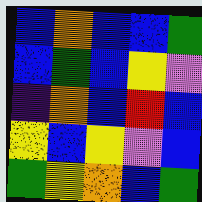[["blue", "orange", "blue", "blue", "green"], ["blue", "green", "blue", "yellow", "violet"], ["indigo", "orange", "blue", "red", "blue"], ["yellow", "blue", "yellow", "violet", "blue"], ["green", "yellow", "orange", "blue", "green"]]